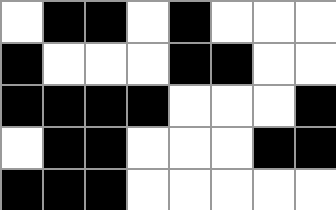[["white", "black", "black", "white", "black", "white", "white", "white"], ["black", "white", "white", "white", "black", "black", "white", "white"], ["black", "black", "black", "black", "white", "white", "white", "black"], ["white", "black", "black", "white", "white", "white", "black", "black"], ["black", "black", "black", "white", "white", "white", "white", "white"]]